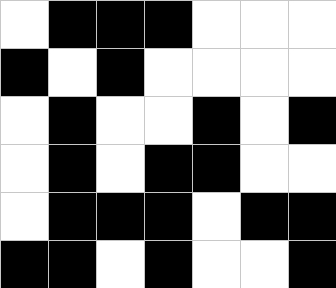[["white", "black", "black", "black", "white", "white", "white"], ["black", "white", "black", "white", "white", "white", "white"], ["white", "black", "white", "white", "black", "white", "black"], ["white", "black", "white", "black", "black", "white", "white"], ["white", "black", "black", "black", "white", "black", "black"], ["black", "black", "white", "black", "white", "white", "black"]]